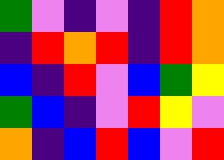[["green", "violet", "indigo", "violet", "indigo", "red", "orange"], ["indigo", "red", "orange", "red", "indigo", "red", "orange"], ["blue", "indigo", "red", "violet", "blue", "green", "yellow"], ["green", "blue", "indigo", "violet", "red", "yellow", "violet"], ["orange", "indigo", "blue", "red", "blue", "violet", "red"]]